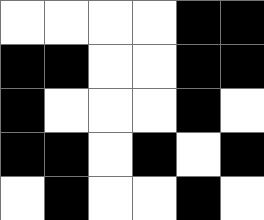[["white", "white", "white", "white", "black", "black"], ["black", "black", "white", "white", "black", "black"], ["black", "white", "white", "white", "black", "white"], ["black", "black", "white", "black", "white", "black"], ["white", "black", "white", "white", "black", "white"]]